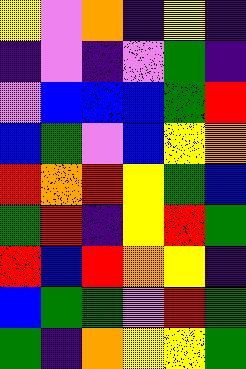[["yellow", "violet", "orange", "indigo", "yellow", "indigo"], ["indigo", "violet", "indigo", "violet", "green", "indigo"], ["violet", "blue", "blue", "blue", "green", "red"], ["blue", "green", "violet", "blue", "yellow", "orange"], ["red", "orange", "red", "yellow", "green", "blue"], ["green", "red", "indigo", "yellow", "red", "green"], ["red", "blue", "red", "orange", "yellow", "indigo"], ["blue", "green", "green", "violet", "red", "green"], ["green", "indigo", "orange", "yellow", "yellow", "green"]]